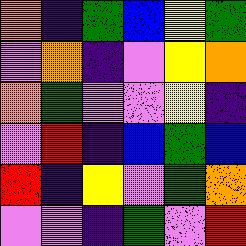[["orange", "indigo", "green", "blue", "yellow", "green"], ["violet", "orange", "indigo", "violet", "yellow", "orange"], ["orange", "green", "violet", "violet", "yellow", "indigo"], ["violet", "red", "indigo", "blue", "green", "blue"], ["red", "indigo", "yellow", "violet", "green", "orange"], ["violet", "violet", "indigo", "green", "violet", "red"]]